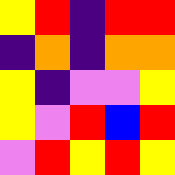[["yellow", "red", "indigo", "red", "red"], ["indigo", "orange", "indigo", "orange", "orange"], ["yellow", "indigo", "violet", "violet", "yellow"], ["yellow", "violet", "red", "blue", "red"], ["violet", "red", "yellow", "red", "yellow"]]